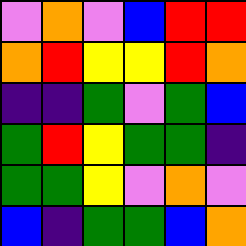[["violet", "orange", "violet", "blue", "red", "red"], ["orange", "red", "yellow", "yellow", "red", "orange"], ["indigo", "indigo", "green", "violet", "green", "blue"], ["green", "red", "yellow", "green", "green", "indigo"], ["green", "green", "yellow", "violet", "orange", "violet"], ["blue", "indigo", "green", "green", "blue", "orange"]]